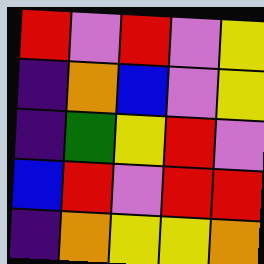[["red", "violet", "red", "violet", "yellow"], ["indigo", "orange", "blue", "violet", "yellow"], ["indigo", "green", "yellow", "red", "violet"], ["blue", "red", "violet", "red", "red"], ["indigo", "orange", "yellow", "yellow", "orange"]]